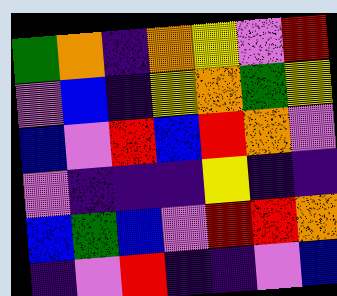[["green", "orange", "indigo", "orange", "yellow", "violet", "red"], ["violet", "blue", "indigo", "yellow", "orange", "green", "yellow"], ["blue", "violet", "red", "blue", "red", "orange", "violet"], ["violet", "indigo", "indigo", "indigo", "yellow", "indigo", "indigo"], ["blue", "green", "blue", "violet", "red", "red", "orange"], ["indigo", "violet", "red", "indigo", "indigo", "violet", "blue"]]